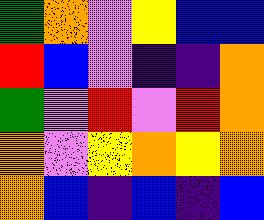[["green", "orange", "violet", "yellow", "blue", "blue"], ["red", "blue", "violet", "indigo", "indigo", "orange"], ["green", "violet", "red", "violet", "red", "orange"], ["orange", "violet", "yellow", "orange", "yellow", "orange"], ["orange", "blue", "indigo", "blue", "indigo", "blue"]]